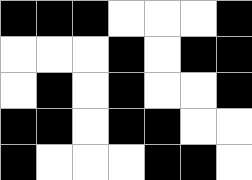[["black", "black", "black", "white", "white", "white", "black"], ["white", "white", "white", "black", "white", "black", "black"], ["white", "black", "white", "black", "white", "white", "black"], ["black", "black", "white", "black", "black", "white", "white"], ["black", "white", "white", "white", "black", "black", "white"]]